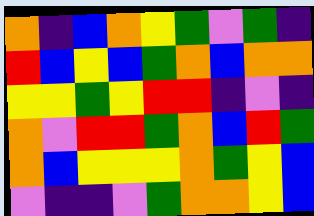[["orange", "indigo", "blue", "orange", "yellow", "green", "violet", "green", "indigo"], ["red", "blue", "yellow", "blue", "green", "orange", "blue", "orange", "orange"], ["yellow", "yellow", "green", "yellow", "red", "red", "indigo", "violet", "indigo"], ["orange", "violet", "red", "red", "green", "orange", "blue", "red", "green"], ["orange", "blue", "yellow", "yellow", "yellow", "orange", "green", "yellow", "blue"], ["violet", "indigo", "indigo", "violet", "green", "orange", "orange", "yellow", "blue"]]